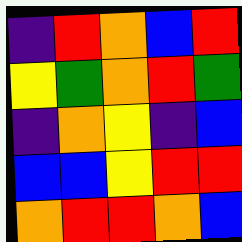[["indigo", "red", "orange", "blue", "red"], ["yellow", "green", "orange", "red", "green"], ["indigo", "orange", "yellow", "indigo", "blue"], ["blue", "blue", "yellow", "red", "red"], ["orange", "red", "red", "orange", "blue"]]